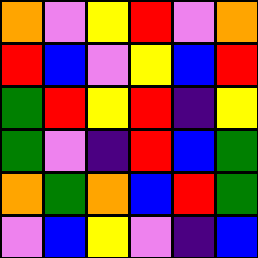[["orange", "violet", "yellow", "red", "violet", "orange"], ["red", "blue", "violet", "yellow", "blue", "red"], ["green", "red", "yellow", "red", "indigo", "yellow"], ["green", "violet", "indigo", "red", "blue", "green"], ["orange", "green", "orange", "blue", "red", "green"], ["violet", "blue", "yellow", "violet", "indigo", "blue"]]